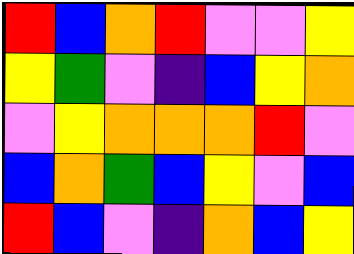[["red", "blue", "orange", "red", "violet", "violet", "yellow"], ["yellow", "green", "violet", "indigo", "blue", "yellow", "orange"], ["violet", "yellow", "orange", "orange", "orange", "red", "violet"], ["blue", "orange", "green", "blue", "yellow", "violet", "blue"], ["red", "blue", "violet", "indigo", "orange", "blue", "yellow"]]